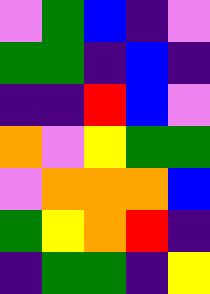[["violet", "green", "blue", "indigo", "violet"], ["green", "green", "indigo", "blue", "indigo"], ["indigo", "indigo", "red", "blue", "violet"], ["orange", "violet", "yellow", "green", "green"], ["violet", "orange", "orange", "orange", "blue"], ["green", "yellow", "orange", "red", "indigo"], ["indigo", "green", "green", "indigo", "yellow"]]